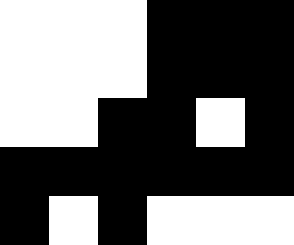[["white", "white", "white", "black", "black", "black"], ["white", "white", "white", "black", "black", "black"], ["white", "white", "black", "black", "white", "black"], ["black", "black", "black", "black", "black", "black"], ["black", "white", "black", "white", "white", "white"]]